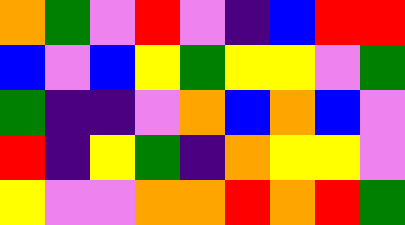[["orange", "green", "violet", "red", "violet", "indigo", "blue", "red", "red"], ["blue", "violet", "blue", "yellow", "green", "yellow", "yellow", "violet", "green"], ["green", "indigo", "indigo", "violet", "orange", "blue", "orange", "blue", "violet"], ["red", "indigo", "yellow", "green", "indigo", "orange", "yellow", "yellow", "violet"], ["yellow", "violet", "violet", "orange", "orange", "red", "orange", "red", "green"]]